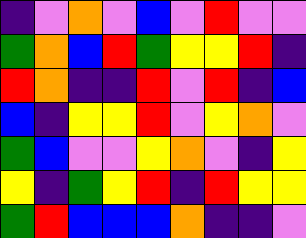[["indigo", "violet", "orange", "violet", "blue", "violet", "red", "violet", "violet"], ["green", "orange", "blue", "red", "green", "yellow", "yellow", "red", "indigo"], ["red", "orange", "indigo", "indigo", "red", "violet", "red", "indigo", "blue"], ["blue", "indigo", "yellow", "yellow", "red", "violet", "yellow", "orange", "violet"], ["green", "blue", "violet", "violet", "yellow", "orange", "violet", "indigo", "yellow"], ["yellow", "indigo", "green", "yellow", "red", "indigo", "red", "yellow", "yellow"], ["green", "red", "blue", "blue", "blue", "orange", "indigo", "indigo", "violet"]]